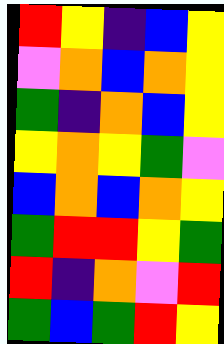[["red", "yellow", "indigo", "blue", "yellow"], ["violet", "orange", "blue", "orange", "yellow"], ["green", "indigo", "orange", "blue", "yellow"], ["yellow", "orange", "yellow", "green", "violet"], ["blue", "orange", "blue", "orange", "yellow"], ["green", "red", "red", "yellow", "green"], ["red", "indigo", "orange", "violet", "red"], ["green", "blue", "green", "red", "yellow"]]